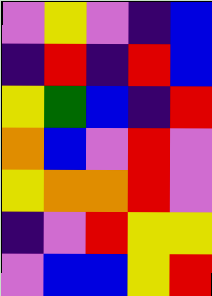[["violet", "yellow", "violet", "indigo", "blue"], ["indigo", "red", "indigo", "red", "blue"], ["yellow", "green", "blue", "indigo", "red"], ["orange", "blue", "violet", "red", "violet"], ["yellow", "orange", "orange", "red", "violet"], ["indigo", "violet", "red", "yellow", "yellow"], ["violet", "blue", "blue", "yellow", "red"]]